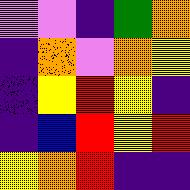[["violet", "violet", "indigo", "green", "orange"], ["indigo", "orange", "violet", "orange", "yellow"], ["indigo", "yellow", "red", "yellow", "indigo"], ["indigo", "blue", "red", "yellow", "red"], ["yellow", "orange", "red", "indigo", "indigo"]]